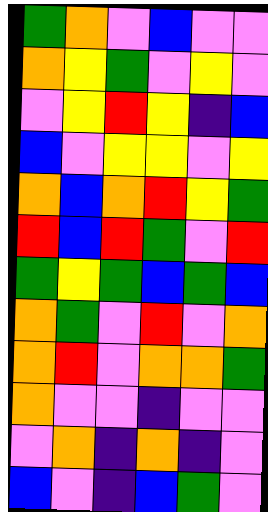[["green", "orange", "violet", "blue", "violet", "violet"], ["orange", "yellow", "green", "violet", "yellow", "violet"], ["violet", "yellow", "red", "yellow", "indigo", "blue"], ["blue", "violet", "yellow", "yellow", "violet", "yellow"], ["orange", "blue", "orange", "red", "yellow", "green"], ["red", "blue", "red", "green", "violet", "red"], ["green", "yellow", "green", "blue", "green", "blue"], ["orange", "green", "violet", "red", "violet", "orange"], ["orange", "red", "violet", "orange", "orange", "green"], ["orange", "violet", "violet", "indigo", "violet", "violet"], ["violet", "orange", "indigo", "orange", "indigo", "violet"], ["blue", "violet", "indigo", "blue", "green", "violet"]]